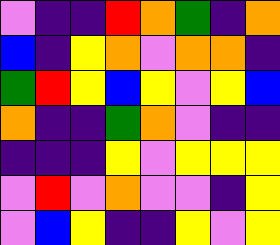[["violet", "indigo", "indigo", "red", "orange", "green", "indigo", "orange"], ["blue", "indigo", "yellow", "orange", "violet", "orange", "orange", "indigo"], ["green", "red", "yellow", "blue", "yellow", "violet", "yellow", "blue"], ["orange", "indigo", "indigo", "green", "orange", "violet", "indigo", "indigo"], ["indigo", "indigo", "indigo", "yellow", "violet", "yellow", "yellow", "yellow"], ["violet", "red", "violet", "orange", "violet", "violet", "indigo", "yellow"], ["violet", "blue", "yellow", "indigo", "indigo", "yellow", "violet", "yellow"]]